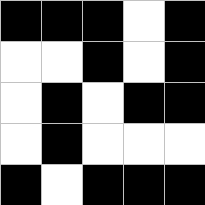[["black", "black", "black", "white", "black"], ["white", "white", "black", "white", "black"], ["white", "black", "white", "black", "black"], ["white", "black", "white", "white", "white"], ["black", "white", "black", "black", "black"]]